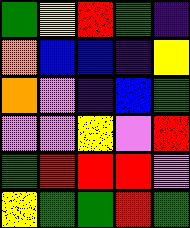[["green", "yellow", "red", "green", "indigo"], ["orange", "blue", "blue", "indigo", "yellow"], ["orange", "violet", "indigo", "blue", "green"], ["violet", "violet", "yellow", "violet", "red"], ["green", "red", "red", "red", "violet"], ["yellow", "green", "green", "red", "green"]]